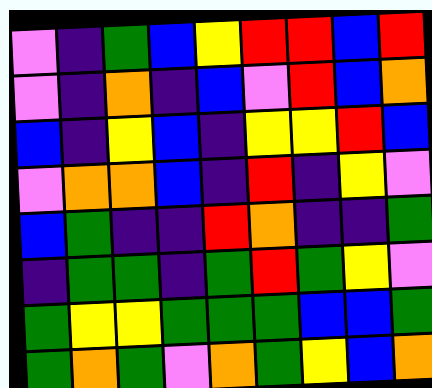[["violet", "indigo", "green", "blue", "yellow", "red", "red", "blue", "red"], ["violet", "indigo", "orange", "indigo", "blue", "violet", "red", "blue", "orange"], ["blue", "indigo", "yellow", "blue", "indigo", "yellow", "yellow", "red", "blue"], ["violet", "orange", "orange", "blue", "indigo", "red", "indigo", "yellow", "violet"], ["blue", "green", "indigo", "indigo", "red", "orange", "indigo", "indigo", "green"], ["indigo", "green", "green", "indigo", "green", "red", "green", "yellow", "violet"], ["green", "yellow", "yellow", "green", "green", "green", "blue", "blue", "green"], ["green", "orange", "green", "violet", "orange", "green", "yellow", "blue", "orange"]]